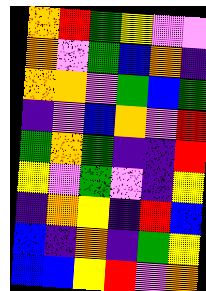[["orange", "red", "green", "yellow", "violet", "violet"], ["orange", "violet", "green", "blue", "orange", "indigo"], ["orange", "orange", "violet", "green", "blue", "green"], ["indigo", "violet", "blue", "orange", "violet", "red"], ["green", "orange", "green", "indigo", "indigo", "red"], ["yellow", "violet", "green", "violet", "indigo", "yellow"], ["indigo", "orange", "yellow", "indigo", "red", "blue"], ["blue", "indigo", "orange", "indigo", "green", "yellow"], ["blue", "blue", "yellow", "red", "violet", "orange"]]